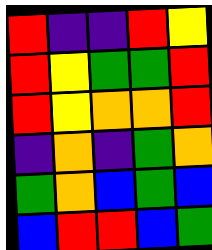[["red", "indigo", "indigo", "red", "yellow"], ["red", "yellow", "green", "green", "red"], ["red", "yellow", "orange", "orange", "red"], ["indigo", "orange", "indigo", "green", "orange"], ["green", "orange", "blue", "green", "blue"], ["blue", "red", "red", "blue", "green"]]